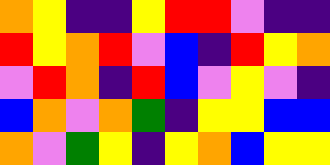[["orange", "yellow", "indigo", "indigo", "yellow", "red", "red", "violet", "indigo", "indigo"], ["red", "yellow", "orange", "red", "violet", "blue", "indigo", "red", "yellow", "orange"], ["violet", "red", "orange", "indigo", "red", "blue", "violet", "yellow", "violet", "indigo"], ["blue", "orange", "violet", "orange", "green", "indigo", "yellow", "yellow", "blue", "blue"], ["orange", "violet", "green", "yellow", "indigo", "yellow", "orange", "blue", "yellow", "yellow"]]